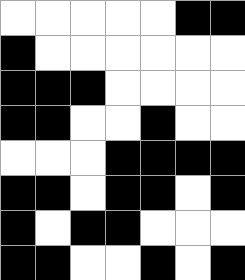[["white", "white", "white", "white", "white", "black", "black"], ["black", "white", "white", "white", "white", "white", "white"], ["black", "black", "black", "white", "white", "white", "white"], ["black", "black", "white", "white", "black", "white", "white"], ["white", "white", "white", "black", "black", "black", "black"], ["black", "black", "white", "black", "black", "white", "black"], ["black", "white", "black", "black", "white", "white", "white"], ["black", "black", "white", "white", "black", "white", "black"]]